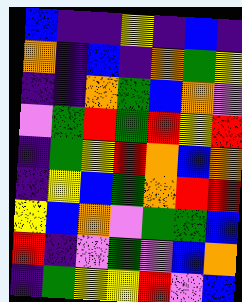[["blue", "indigo", "indigo", "yellow", "indigo", "blue", "indigo"], ["orange", "indigo", "blue", "indigo", "orange", "green", "yellow"], ["indigo", "indigo", "orange", "green", "blue", "orange", "violet"], ["violet", "green", "red", "green", "red", "yellow", "red"], ["indigo", "green", "yellow", "red", "orange", "blue", "orange"], ["indigo", "yellow", "blue", "green", "orange", "red", "red"], ["yellow", "blue", "orange", "violet", "green", "green", "blue"], ["red", "indigo", "violet", "green", "violet", "blue", "orange"], ["indigo", "green", "yellow", "yellow", "red", "violet", "blue"]]